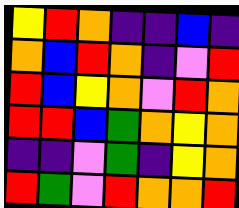[["yellow", "red", "orange", "indigo", "indigo", "blue", "indigo"], ["orange", "blue", "red", "orange", "indigo", "violet", "red"], ["red", "blue", "yellow", "orange", "violet", "red", "orange"], ["red", "red", "blue", "green", "orange", "yellow", "orange"], ["indigo", "indigo", "violet", "green", "indigo", "yellow", "orange"], ["red", "green", "violet", "red", "orange", "orange", "red"]]